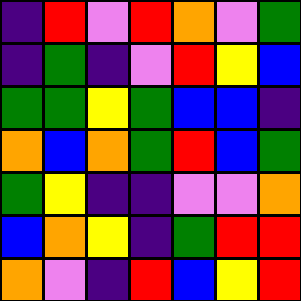[["indigo", "red", "violet", "red", "orange", "violet", "green"], ["indigo", "green", "indigo", "violet", "red", "yellow", "blue"], ["green", "green", "yellow", "green", "blue", "blue", "indigo"], ["orange", "blue", "orange", "green", "red", "blue", "green"], ["green", "yellow", "indigo", "indigo", "violet", "violet", "orange"], ["blue", "orange", "yellow", "indigo", "green", "red", "red"], ["orange", "violet", "indigo", "red", "blue", "yellow", "red"]]